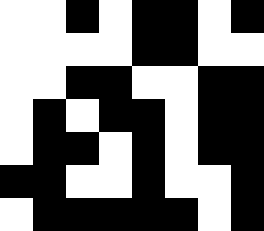[["white", "white", "black", "white", "black", "black", "white", "black"], ["white", "white", "white", "white", "black", "black", "white", "white"], ["white", "white", "black", "black", "white", "white", "black", "black"], ["white", "black", "white", "black", "black", "white", "black", "black"], ["white", "black", "black", "white", "black", "white", "black", "black"], ["black", "black", "white", "white", "black", "white", "white", "black"], ["white", "black", "black", "black", "black", "black", "white", "black"]]